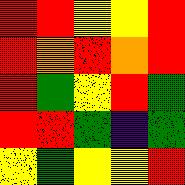[["red", "red", "yellow", "yellow", "red"], ["red", "orange", "red", "orange", "red"], ["red", "green", "yellow", "red", "green"], ["red", "red", "green", "indigo", "green"], ["yellow", "green", "yellow", "yellow", "red"]]